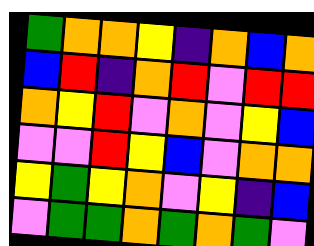[["green", "orange", "orange", "yellow", "indigo", "orange", "blue", "orange"], ["blue", "red", "indigo", "orange", "red", "violet", "red", "red"], ["orange", "yellow", "red", "violet", "orange", "violet", "yellow", "blue"], ["violet", "violet", "red", "yellow", "blue", "violet", "orange", "orange"], ["yellow", "green", "yellow", "orange", "violet", "yellow", "indigo", "blue"], ["violet", "green", "green", "orange", "green", "orange", "green", "violet"]]